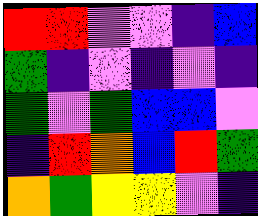[["red", "red", "violet", "violet", "indigo", "blue"], ["green", "indigo", "violet", "indigo", "violet", "indigo"], ["green", "violet", "green", "blue", "blue", "violet"], ["indigo", "red", "orange", "blue", "red", "green"], ["orange", "green", "yellow", "yellow", "violet", "indigo"]]